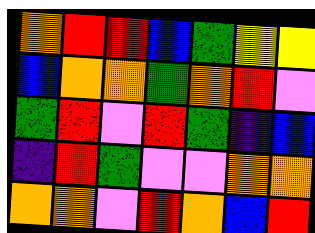[["orange", "red", "red", "blue", "green", "yellow", "yellow"], ["blue", "orange", "orange", "green", "orange", "red", "violet"], ["green", "red", "violet", "red", "green", "indigo", "blue"], ["indigo", "red", "green", "violet", "violet", "orange", "orange"], ["orange", "orange", "violet", "red", "orange", "blue", "red"]]